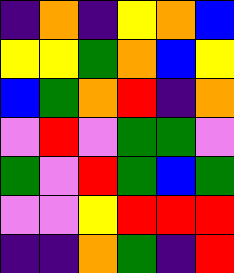[["indigo", "orange", "indigo", "yellow", "orange", "blue"], ["yellow", "yellow", "green", "orange", "blue", "yellow"], ["blue", "green", "orange", "red", "indigo", "orange"], ["violet", "red", "violet", "green", "green", "violet"], ["green", "violet", "red", "green", "blue", "green"], ["violet", "violet", "yellow", "red", "red", "red"], ["indigo", "indigo", "orange", "green", "indigo", "red"]]